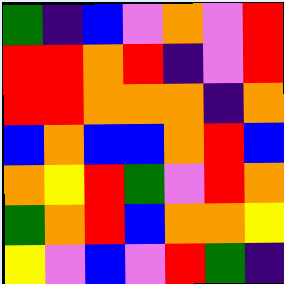[["green", "indigo", "blue", "violet", "orange", "violet", "red"], ["red", "red", "orange", "red", "indigo", "violet", "red"], ["red", "red", "orange", "orange", "orange", "indigo", "orange"], ["blue", "orange", "blue", "blue", "orange", "red", "blue"], ["orange", "yellow", "red", "green", "violet", "red", "orange"], ["green", "orange", "red", "blue", "orange", "orange", "yellow"], ["yellow", "violet", "blue", "violet", "red", "green", "indigo"]]